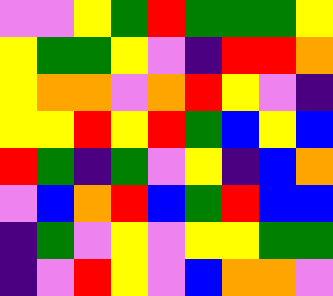[["violet", "violet", "yellow", "green", "red", "green", "green", "green", "yellow"], ["yellow", "green", "green", "yellow", "violet", "indigo", "red", "red", "orange"], ["yellow", "orange", "orange", "violet", "orange", "red", "yellow", "violet", "indigo"], ["yellow", "yellow", "red", "yellow", "red", "green", "blue", "yellow", "blue"], ["red", "green", "indigo", "green", "violet", "yellow", "indigo", "blue", "orange"], ["violet", "blue", "orange", "red", "blue", "green", "red", "blue", "blue"], ["indigo", "green", "violet", "yellow", "violet", "yellow", "yellow", "green", "green"], ["indigo", "violet", "red", "yellow", "violet", "blue", "orange", "orange", "violet"]]